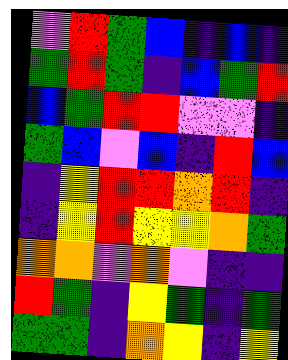[["violet", "red", "green", "blue", "indigo", "blue", "indigo"], ["green", "red", "green", "indigo", "blue", "green", "red"], ["blue", "green", "red", "red", "violet", "violet", "indigo"], ["green", "blue", "violet", "blue", "indigo", "red", "blue"], ["indigo", "yellow", "red", "red", "orange", "red", "indigo"], ["indigo", "yellow", "red", "yellow", "yellow", "orange", "green"], ["orange", "orange", "violet", "orange", "violet", "indigo", "indigo"], ["red", "green", "indigo", "yellow", "green", "indigo", "green"], ["green", "green", "indigo", "orange", "yellow", "indigo", "yellow"]]